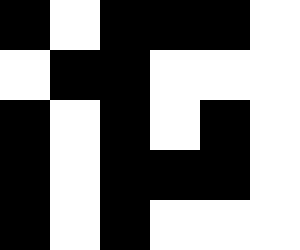[["black", "white", "black", "black", "black", "white"], ["white", "black", "black", "white", "white", "white"], ["black", "white", "black", "white", "black", "white"], ["black", "white", "black", "black", "black", "white"], ["black", "white", "black", "white", "white", "white"]]